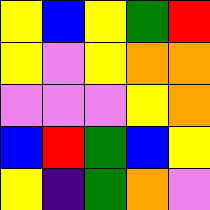[["yellow", "blue", "yellow", "green", "red"], ["yellow", "violet", "yellow", "orange", "orange"], ["violet", "violet", "violet", "yellow", "orange"], ["blue", "red", "green", "blue", "yellow"], ["yellow", "indigo", "green", "orange", "violet"]]